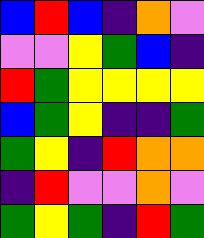[["blue", "red", "blue", "indigo", "orange", "violet"], ["violet", "violet", "yellow", "green", "blue", "indigo"], ["red", "green", "yellow", "yellow", "yellow", "yellow"], ["blue", "green", "yellow", "indigo", "indigo", "green"], ["green", "yellow", "indigo", "red", "orange", "orange"], ["indigo", "red", "violet", "violet", "orange", "violet"], ["green", "yellow", "green", "indigo", "red", "green"]]